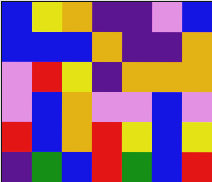[["blue", "yellow", "orange", "indigo", "indigo", "violet", "blue"], ["blue", "blue", "blue", "orange", "indigo", "indigo", "orange"], ["violet", "red", "yellow", "indigo", "orange", "orange", "orange"], ["violet", "blue", "orange", "violet", "violet", "blue", "violet"], ["red", "blue", "orange", "red", "yellow", "blue", "yellow"], ["indigo", "green", "blue", "red", "green", "blue", "red"]]